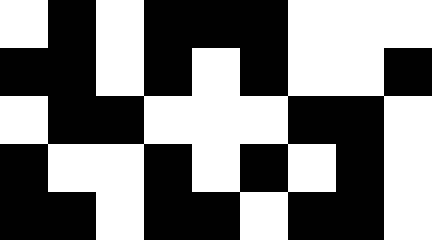[["white", "black", "white", "black", "black", "black", "white", "white", "white"], ["black", "black", "white", "black", "white", "black", "white", "white", "black"], ["white", "black", "black", "white", "white", "white", "black", "black", "white"], ["black", "white", "white", "black", "white", "black", "white", "black", "white"], ["black", "black", "white", "black", "black", "white", "black", "black", "white"]]